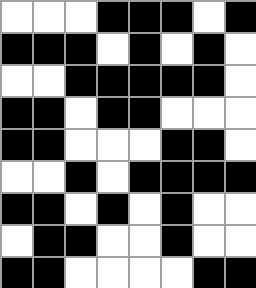[["white", "white", "white", "black", "black", "black", "white", "black"], ["black", "black", "black", "white", "black", "white", "black", "white"], ["white", "white", "black", "black", "black", "black", "black", "white"], ["black", "black", "white", "black", "black", "white", "white", "white"], ["black", "black", "white", "white", "white", "black", "black", "white"], ["white", "white", "black", "white", "black", "black", "black", "black"], ["black", "black", "white", "black", "white", "black", "white", "white"], ["white", "black", "black", "white", "white", "black", "white", "white"], ["black", "black", "white", "white", "white", "white", "black", "black"]]